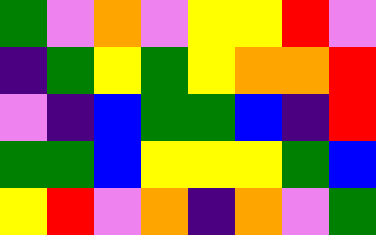[["green", "violet", "orange", "violet", "yellow", "yellow", "red", "violet"], ["indigo", "green", "yellow", "green", "yellow", "orange", "orange", "red"], ["violet", "indigo", "blue", "green", "green", "blue", "indigo", "red"], ["green", "green", "blue", "yellow", "yellow", "yellow", "green", "blue"], ["yellow", "red", "violet", "orange", "indigo", "orange", "violet", "green"]]